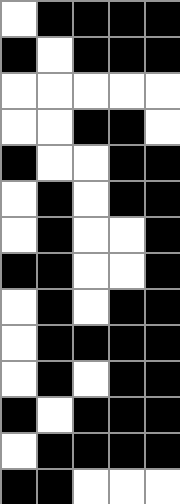[["white", "black", "black", "black", "black"], ["black", "white", "black", "black", "black"], ["white", "white", "white", "white", "white"], ["white", "white", "black", "black", "white"], ["black", "white", "white", "black", "black"], ["white", "black", "white", "black", "black"], ["white", "black", "white", "white", "black"], ["black", "black", "white", "white", "black"], ["white", "black", "white", "black", "black"], ["white", "black", "black", "black", "black"], ["white", "black", "white", "black", "black"], ["black", "white", "black", "black", "black"], ["white", "black", "black", "black", "black"], ["black", "black", "white", "white", "white"]]